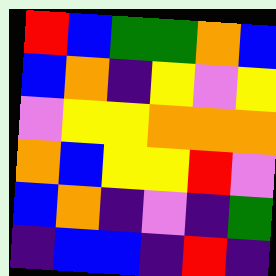[["red", "blue", "green", "green", "orange", "blue"], ["blue", "orange", "indigo", "yellow", "violet", "yellow"], ["violet", "yellow", "yellow", "orange", "orange", "orange"], ["orange", "blue", "yellow", "yellow", "red", "violet"], ["blue", "orange", "indigo", "violet", "indigo", "green"], ["indigo", "blue", "blue", "indigo", "red", "indigo"]]